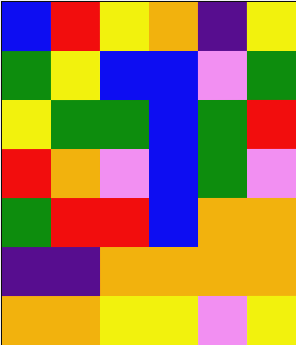[["blue", "red", "yellow", "orange", "indigo", "yellow"], ["green", "yellow", "blue", "blue", "violet", "green"], ["yellow", "green", "green", "blue", "green", "red"], ["red", "orange", "violet", "blue", "green", "violet"], ["green", "red", "red", "blue", "orange", "orange"], ["indigo", "indigo", "orange", "orange", "orange", "orange"], ["orange", "orange", "yellow", "yellow", "violet", "yellow"]]